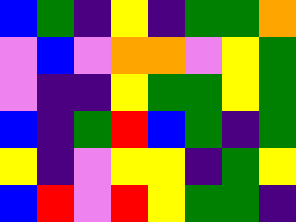[["blue", "green", "indigo", "yellow", "indigo", "green", "green", "orange"], ["violet", "blue", "violet", "orange", "orange", "violet", "yellow", "green"], ["violet", "indigo", "indigo", "yellow", "green", "green", "yellow", "green"], ["blue", "indigo", "green", "red", "blue", "green", "indigo", "green"], ["yellow", "indigo", "violet", "yellow", "yellow", "indigo", "green", "yellow"], ["blue", "red", "violet", "red", "yellow", "green", "green", "indigo"]]